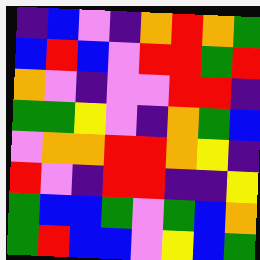[["indigo", "blue", "violet", "indigo", "orange", "red", "orange", "green"], ["blue", "red", "blue", "violet", "red", "red", "green", "red"], ["orange", "violet", "indigo", "violet", "violet", "red", "red", "indigo"], ["green", "green", "yellow", "violet", "indigo", "orange", "green", "blue"], ["violet", "orange", "orange", "red", "red", "orange", "yellow", "indigo"], ["red", "violet", "indigo", "red", "red", "indigo", "indigo", "yellow"], ["green", "blue", "blue", "green", "violet", "green", "blue", "orange"], ["green", "red", "blue", "blue", "violet", "yellow", "blue", "green"]]